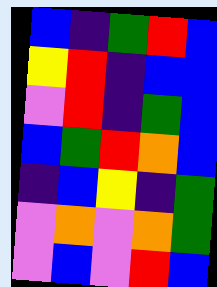[["blue", "indigo", "green", "red", "blue"], ["yellow", "red", "indigo", "blue", "blue"], ["violet", "red", "indigo", "green", "blue"], ["blue", "green", "red", "orange", "blue"], ["indigo", "blue", "yellow", "indigo", "green"], ["violet", "orange", "violet", "orange", "green"], ["violet", "blue", "violet", "red", "blue"]]